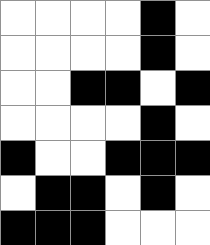[["white", "white", "white", "white", "black", "white"], ["white", "white", "white", "white", "black", "white"], ["white", "white", "black", "black", "white", "black"], ["white", "white", "white", "white", "black", "white"], ["black", "white", "white", "black", "black", "black"], ["white", "black", "black", "white", "black", "white"], ["black", "black", "black", "white", "white", "white"]]